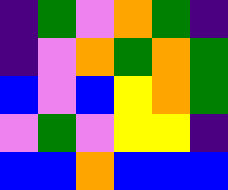[["indigo", "green", "violet", "orange", "green", "indigo"], ["indigo", "violet", "orange", "green", "orange", "green"], ["blue", "violet", "blue", "yellow", "orange", "green"], ["violet", "green", "violet", "yellow", "yellow", "indigo"], ["blue", "blue", "orange", "blue", "blue", "blue"]]